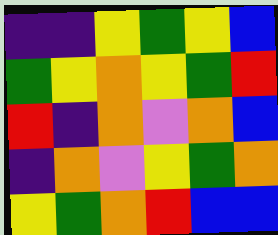[["indigo", "indigo", "yellow", "green", "yellow", "blue"], ["green", "yellow", "orange", "yellow", "green", "red"], ["red", "indigo", "orange", "violet", "orange", "blue"], ["indigo", "orange", "violet", "yellow", "green", "orange"], ["yellow", "green", "orange", "red", "blue", "blue"]]